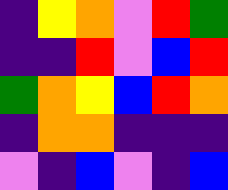[["indigo", "yellow", "orange", "violet", "red", "green"], ["indigo", "indigo", "red", "violet", "blue", "red"], ["green", "orange", "yellow", "blue", "red", "orange"], ["indigo", "orange", "orange", "indigo", "indigo", "indigo"], ["violet", "indigo", "blue", "violet", "indigo", "blue"]]